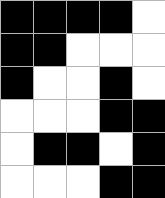[["black", "black", "black", "black", "white"], ["black", "black", "white", "white", "white"], ["black", "white", "white", "black", "white"], ["white", "white", "white", "black", "black"], ["white", "black", "black", "white", "black"], ["white", "white", "white", "black", "black"]]